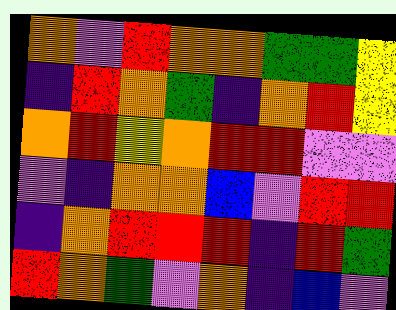[["orange", "violet", "red", "orange", "orange", "green", "green", "yellow"], ["indigo", "red", "orange", "green", "indigo", "orange", "red", "yellow"], ["orange", "red", "yellow", "orange", "red", "red", "violet", "violet"], ["violet", "indigo", "orange", "orange", "blue", "violet", "red", "red"], ["indigo", "orange", "red", "red", "red", "indigo", "red", "green"], ["red", "orange", "green", "violet", "orange", "indigo", "blue", "violet"]]